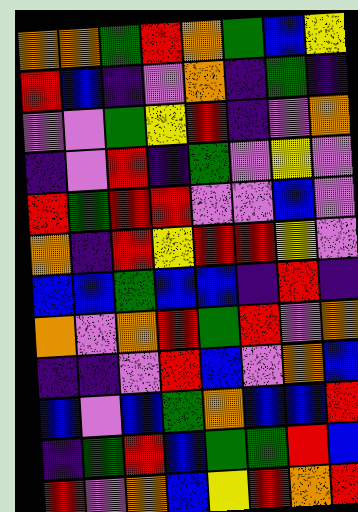[["orange", "orange", "green", "red", "orange", "green", "blue", "yellow"], ["red", "blue", "indigo", "violet", "orange", "indigo", "green", "indigo"], ["violet", "violet", "green", "yellow", "red", "indigo", "violet", "orange"], ["indigo", "violet", "red", "indigo", "green", "violet", "yellow", "violet"], ["red", "green", "red", "red", "violet", "violet", "blue", "violet"], ["orange", "indigo", "red", "yellow", "red", "red", "yellow", "violet"], ["blue", "blue", "green", "blue", "blue", "indigo", "red", "indigo"], ["orange", "violet", "orange", "red", "green", "red", "violet", "orange"], ["indigo", "indigo", "violet", "red", "blue", "violet", "orange", "blue"], ["blue", "violet", "blue", "green", "orange", "blue", "blue", "red"], ["indigo", "green", "red", "blue", "green", "green", "red", "blue"], ["red", "violet", "orange", "blue", "yellow", "red", "orange", "red"]]